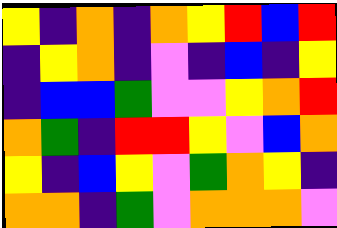[["yellow", "indigo", "orange", "indigo", "orange", "yellow", "red", "blue", "red"], ["indigo", "yellow", "orange", "indigo", "violet", "indigo", "blue", "indigo", "yellow"], ["indigo", "blue", "blue", "green", "violet", "violet", "yellow", "orange", "red"], ["orange", "green", "indigo", "red", "red", "yellow", "violet", "blue", "orange"], ["yellow", "indigo", "blue", "yellow", "violet", "green", "orange", "yellow", "indigo"], ["orange", "orange", "indigo", "green", "violet", "orange", "orange", "orange", "violet"]]